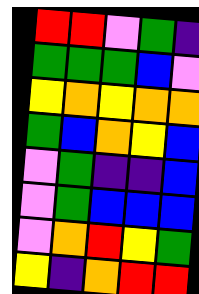[["red", "red", "violet", "green", "indigo"], ["green", "green", "green", "blue", "violet"], ["yellow", "orange", "yellow", "orange", "orange"], ["green", "blue", "orange", "yellow", "blue"], ["violet", "green", "indigo", "indigo", "blue"], ["violet", "green", "blue", "blue", "blue"], ["violet", "orange", "red", "yellow", "green"], ["yellow", "indigo", "orange", "red", "red"]]